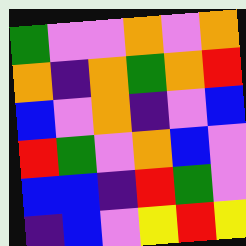[["green", "violet", "violet", "orange", "violet", "orange"], ["orange", "indigo", "orange", "green", "orange", "red"], ["blue", "violet", "orange", "indigo", "violet", "blue"], ["red", "green", "violet", "orange", "blue", "violet"], ["blue", "blue", "indigo", "red", "green", "violet"], ["indigo", "blue", "violet", "yellow", "red", "yellow"]]